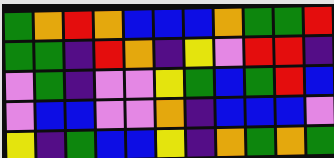[["green", "orange", "red", "orange", "blue", "blue", "blue", "orange", "green", "green", "red"], ["green", "green", "indigo", "red", "orange", "indigo", "yellow", "violet", "red", "red", "indigo"], ["violet", "green", "indigo", "violet", "violet", "yellow", "green", "blue", "green", "red", "blue"], ["violet", "blue", "blue", "violet", "violet", "orange", "indigo", "blue", "blue", "blue", "violet"], ["yellow", "indigo", "green", "blue", "blue", "yellow", "indigo", "orange", "green", "orange", "green"]]